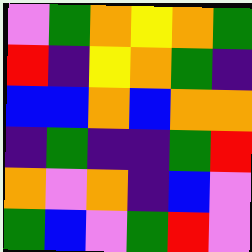[["violet", "green", "orange", "yellow", "orange", "green"], ["red", "indigo", "yellow", "orange", "green", "indigo"], ["blue", "blue", "orange", "blue", "orange", "orange"], ["indigo", "green", "indigo", "indigo", "green", "red"], ["orange", "violet", "orange", "indigo", "blue", "violet"], ["green", "blue", "violet", "green", "red", "violet"]]